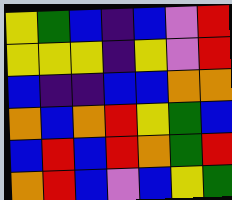[["yellow", "green", "blue", "indigo", "blue", "violet", "red"], ["yellow", "yellow", "yellow", "indigo", "yellow", "violet", "red"], ["blue", "indigo", "indigo", "blue", "blue", "orange", "orange"], ["orange", "blue", "orange", "red", "yellow", "green", "blue"], ["blue", "red", "blue", "red", "orange", "green", "red"], ["orange", "red", "blue", "violet", "blue", "yellow", "green"]]